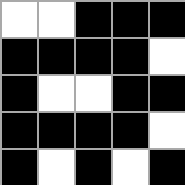[["white", "white", "black", "black", "black"], ["black", "black", "black", "black", "white"], ["black", "white", "white", "black", "black"], ["black", "black", "black", "black", "white"], ["black", "white", "black", "white", "black"]]